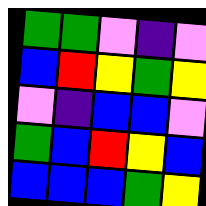[["green", "green", "violet", "indigo", "violet"], ["blue", "red", "yellow", "green", "yellow"], ["violet", "indigo", "blue", "blue", "violet"], ["green", "blue", "red", "yellow", "blue"], ["blue", "blue", "blue", "green", "yellow"]]